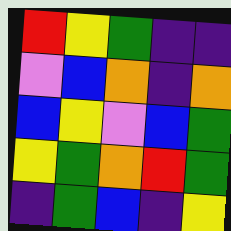[["red", "yellow", "green", "indigo", "indigo"], ["violet", "blue", "orange", "indigo", "orange"], ["blue", "yellow", "violet", "blue", "green"], ["yellow", "green", "orange", "red", "green"], ["indigo", "green", "blue", "indigo", "yellow"]]